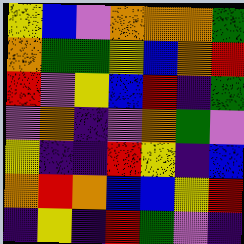[["yellow", "blue", "violet", "orange", "orange", "orange", "green"], ["orange", "green", "green", "yellow", "blue", "orange", "red"], ["red", "violet", "yellow", "blue", "red", "indigo", "green"], ["violet", "orange", "indigo", "violet", "orange", "green", "violet"], ["yellow", "indigo", "indigo", "red", "yellow", "indigo", "blue"], ["orange", "red", "orange", "blue", "blue", "yellow", "red"], ["indigo", "yellow", "indigo", "red", "green", "violet", "indigo"]]